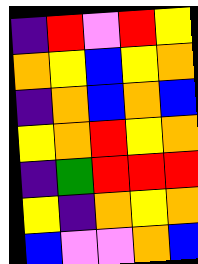[["indigo", "red", "violet", "red", "yellow"], ["orange", "yellow", "blue", "yellow", "orange"], ["indigo", "orange", "blue", "orange", "blue"], ["yellow", "orange", "red", "yellow", "orange"], ["indigo", "green", "red", "red", "red"], ["yellow", "indigo", "orange", "yellow", "orange"], ["blue", "violet", "violet", "orange", "blue"]]